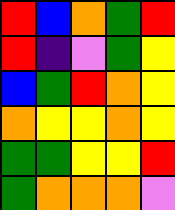[["red", "blue", "orange", "green", "red"], ["red", "indigo", "violet", "green", "yellow"], ["blue", "green", "red", "orange", "yellow"], ["orange", "yellow", "yellow", "orange", "yellow"], ["green", "green", "yellow", "yellow", "red"], ["green", "orange", "orange", "orange", "violet"]]